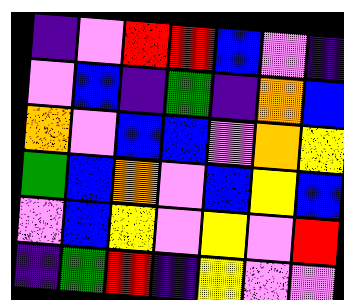[["indigo", "violet", "red", "red", "blue", "violet", "indigo"], ["violet", "blue", "indigo", "green", "indigo", "orange", "blue"], ["orange", "violet", "blue", "blue", "violet", "orange", "yellow"], ["green", "blue", "orange", "violet", "blue", "yellow", "blue"], ["violet", "blue", "yellow", "violet", "yellow", "violet", "red"], ["indigo", "green", "red", "indigo", "yellow", "violet", "violet"]]